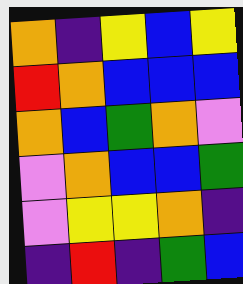[["orange", "indigo", "yellow", "blue", "yellow"], ["red", "orange", "blue", "blue", "blue"], ["orange", "blue", "green", "orange", "violet"], ["violet", "orange", "blue", "blue", "green"], ["violet", "yellow", "yellow", "orange", "indigo"], ["indigo", "red", "indigo", "green", "blue"]]